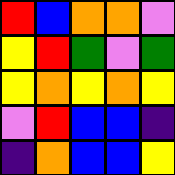[["red", "blue", "orange", "orange", "violet"], ["yellow", "red", "green", "violet", "green"], ["yellow", "orange", "yellow", "orange", "yellow"], ["violet", "red", "blue", "blue", "indigo"], ["indigo", "orange", "blue", "blue", "yellow"]]